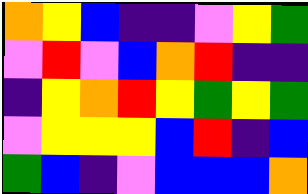[["orange", "yellow", "blue", "indigo", "indigo", "violet", "yellow", "green"], ["violet", "red", "violet", "blue", "orange", "red", "indigo", "indigo"], ["indigo", "yellow", "orange", "red", "yellow", "green", "yellow", "green"], ["violet", "yellow", "yellow", "yellow", "blue", "red", "indigo", "blue"], ["green", "blue", "indigo", "violet", "blue", "blue", "blue", "orange"]]